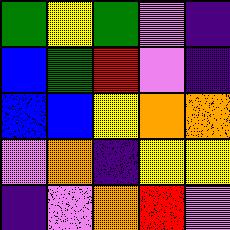[["green", "yellow", "green", "violet", "indigo"], ["blue", "green", "red", "violet", "indigo"], ["blue", "blue", "yellow", "orange", "orange"], ["violet", "orange", "indigo", "yellow", "yellow"], ["indigo", "violet", "orange", "red", "violet"]]